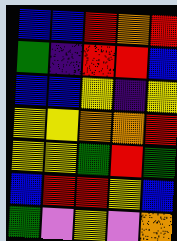[["blue", "blue", "red", "orange", "red"], ["green", "indigo", "red", "red", "blue"], ["blue", "blue", "yellow", "indigo", "yellow"], ["yellow", "yellow", "orange", "orange", "red"], ["yellow", "yellow", "green", "red", "green"], ["blue", "red", "red", "yellow", "blue"], ["green", "violet", "yellow", "violet", "orange"]]